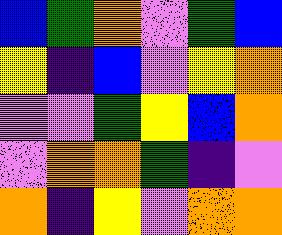[["blue", "green", "orange", "violet", "green", "blue"], ["yellow", "indigo", "blue", "violet", "yellow", "orange"], ["violet", "violet", "green", "yellow", "blue", "orange"], ["violet", "orange", "orange", "green", "indigo", "violet"], ["orange", "indigo", "yellow", "violet", "orange", "orange"]]